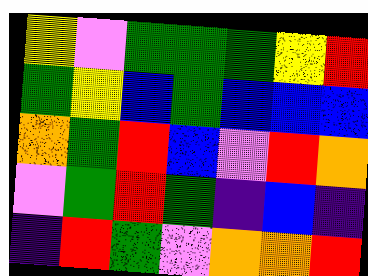[["yellow", "violet", "green", "green", "green", "yellow", "red"], ["green", "yellow", "blue", "green", "blue", "blue", "blue"], ["orange", "green", "red", "blue", "violet", "red", "orange"], ["violet", "green", "red", "green", "indigo", "blue", "indigo"], ["indigo", "red", "green", "violet", "orange", "orange", "red"]]